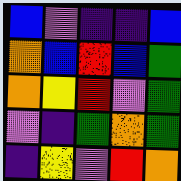[["blue", "violet", "indigo", "indigo", "blue"], ["orange", "blue", "red", "blue", "green"], ["orange", "yellow", "red", "violet", "green"], ["violet", "indigo", "green", "orange", "green"], ["indigo", "yellow", "violet", "red", "orange"]]